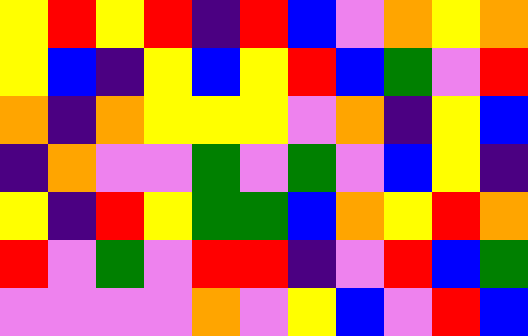[["yellow", "red", "yellow", "red", "indigo", "red", "blue", "violet", "orange", "yellow", "orange"], ["yellow", "blue", "indigo", "yellow", "blue", "yellow", "red", "blue", "green", "violet", "red"], ["orange", "indigo", "orange", "yellow", "yellow", "yellow", "violet", "orange", "indigo", "yellow", "blue"], ["indigo", "orange", "violet", "violet", "green", "violet", "green", "violet", "blue", "yellow", "indigo"], ["yellow", "indigo", "red", "yellow", "green", "green", "blue", "orange", "yellow", "red", "orange"], ["red", "violet", "green", "violet", "red", "red", "indigo", "violet", "red", "blue", "green"], ["violet", "violet", "violet", "violet", "orange", "violet", "yellow", "blue", "violet", "red", "blue"]]